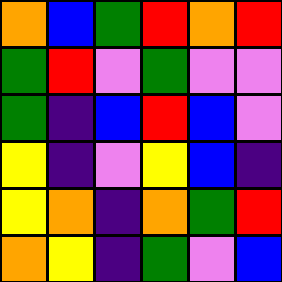[["orange", "blue", "green", "red", "orange", "red"], ["green", "red", "violet", "green", "violet", "violet"], ["green", "indigo", "blue", "red", "blue", "violet"], ["yellow", "indigo", "violet", "yellow", "blue", "indigo"], ["yellow", "orange", "indigo", "orange", "green", "red"], ["orange", "yellow", "indigo", "green", "violet", "blue"]]